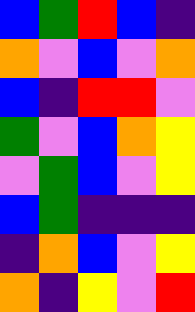[["blue", "green", "red", "blue", "indigo"], ["orange", "violet", "blue", "violet", "orange"], ["blue", "indigo", "red", "red", "violet"], ["green", "violet", "blue", "orange", "yellow"], ["violet", "green", "blue", "violet", "yellow"], ["blue", "green", "indigo", "indigo", "indigo"], ["indigo", "orange", "blue", "violet", "yellow"], ["orange", "indigo", "yellow", "violet", "red"]]